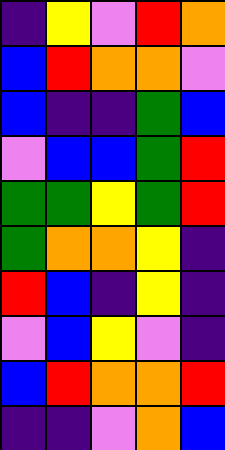[["indigo", "yellow", "violet", "red", "orange"], ["blue", "red", "orange", "orange", "violet"], ["blue", "indigo", "indigo", "green", "blue"], ["violet", "blue", "blue", "green", "red"], ["green", "green", "yellow", "green", "red"], ["green", "orange", "orange", "yellow", "indigo"], ["red", "blue", "indigo", "yellow", "indigo"], ["violet", "blue", "yellow", "violet", "indigo"], ["blue", "red", "orange", "orange", "red"], ["indigo", "indigo", "violet", "orange", "blue"]]